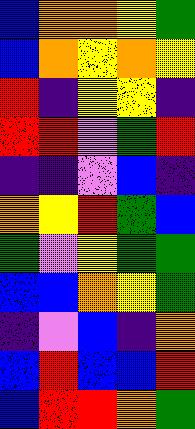[["blue", "orange", "orange", "yellow", "green"], ["blue", "orange", "yellow", "orange", "yellow"], ["red", "indigo", "yellow", "yellow", "indigo"], ["red", "red", "violet", "green", "red"], ["indigo", "indigo", "violet", "blue", "indigo"], ["orange", "yellow", "red", "green", "blue"], ["green", "violet", "yellow", "green", "green"], ["blue", "blue", "orange", "yellow", "green"], ["indigo", "violet", "blue", "indigo", "orange"], ["blue", "red", "blue", "blue", "red"], ["blue", "red", "red", "orange", "green"]]